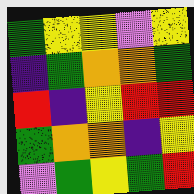[["green", "yellow", "yellow", "violet", "yellow"], ["indigo", "green", "orange", "orange", "green"], ["red", "indigo", "yellow", "red", "red"], ["green", "orange", "orange", "indigo", "yellow"], ["violet", "green", "yellow", "green", "red"]]